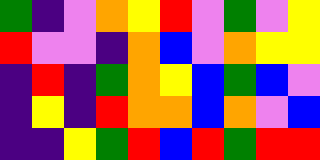[["green", "indigo", "violet", "orange", "yellow", "red", "violet", "green", "violet", "yellow"], ["red", "violet", "violet", "indigo", "orange", "blue", "violet", "orange", "yellow", "yellow"], ["indigo", "red", "indigo", "green", "orange", "yellow", "blue", "green", "blue", "violet"], ["indigo", "yellow", "indigo", "red", "orange", "orange", "blue", "orange", "violet", "blue"], ["indigo", "indigo", "yellow", "green", "red", "blue", "red", "green", "red", "red"]]